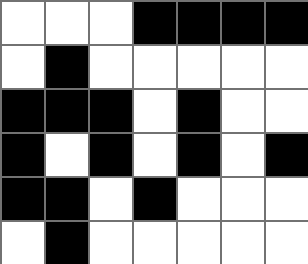[["white", "white", "white", "black", "black", "black", "black"], ["white", "black", "white", "white", "white", "white", "white"], ["black", "black", "black", "white", "black", "white", "white"], ["black", "white", "black", "white", "black", "white", "black"], ["black", "black", "white", "black", "white", "white", "white"], ["white", "black", "white", "white", "white", "white", "white"]]